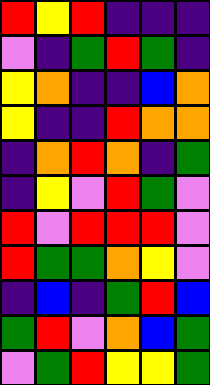[["red", "yellow", "red", "indigo", "indigo", "indigo"], ["violet", "indigo", "green", "red", "green", "indigo"], ["yellow", "orange", "indigo", "indigo", "blue", "orange"], ["yellow", "indigo", "indigo", "red", "orange", "orange"], ["indigo", "orange", "red", "orange", "indigo", "green"], ["indigo", "yellow", "violet", "red", "green", "violet"], ["red", "violet", "red", "red", "red", "violet"], ["red", "green", "green", "orange", "yellow", "violet"], ["indigo", "blue", "indigo", "green", "red", "blue"], ["green", "red", "violet", "orange", "blue", "green"], ["violet", "green", "red", "yellow", "yellow", "green"]]